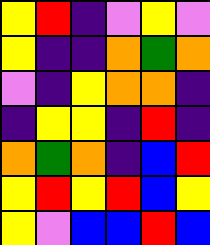[["yellow", "red", "indigo", "violet", "yellow", "violet"], ["yellow", "indigo", "indigo", "orange", "green", "orange"], ["violet", "indigo", "yellow", "orange", "orange", "indigo"], ["indigo", "yellow", "yellow", "indigo", "red", "indigo"], ["orange", "green", "orange", "indigo", "blue", "red"], ["yellow", "red", "yellow", "red", "blue", "yellow"], ["yellow", "violet", "blue", "blue", "red", "blue"]]